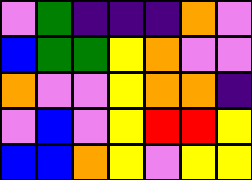[["violet", "green", "indigo", "indigo", "indigo", "orange", "violet"], ["blue", "green", "green", "yellow", "orange", "violet", "violet"], ["orange", "violet", "violet", "yellow", "orange", "orange", "indigo"], ["violet", "blue", "violet", "yellow", "red", "red", "yellow"], ["blue", "blue", "orange", "yellow", "violet", "yellow", "yellow"]]